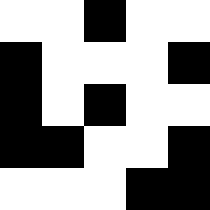[["white", "white", "black", "white", "white"], ["black", "white", "white", "white", "black"], ["black", "white", "black", "white", "white"], ["black", "black", "white", "white", "black"], ["white", "white", "white", "black", "black"]]